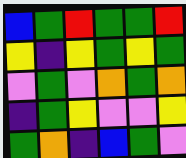[["blue", "green", "red", "green", "green", "red"], ["yellow", "indigo", "yellow", "green", "yellow", "green"], ["violet", "green", "violet", "orange", "green", "orange"], ["indigo", "green", "yellow", "violet", "violet", "yellow"], ["green", "orange", "indigo", "blue", "green", "violet"]]